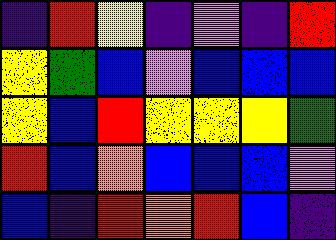[["indigo", "red", "yellow", "indigo", "violet", "indigo", "red"], ["yellow", "green", "blue", "violet", "blue", "blue", "blue"], ["yellow", "blue", "red", "yellow", "yellow", "yellow", "green"], ["red", "blue", "orange", "blue", "blue", "blue", "violet"], ["blue", "indigo", "red", "orange", "red", "blue", "indigo"]]